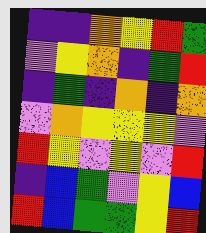[["indigo", "indigo", "orange", "yellow", "red", "green"], ["violet", "yellow", "orange", "indigo", "green", "red"], ["indigo", "green", "indigo", "orange", "indigo", "orange"], ["violet", "orange", "yellow", "yellow", "yellow", "violet"], ["red", "yellow", "violet", "yellow", "violet", "red"], ["indigo", "blue", "green", "violet", "yellow", "blue"], ["red", "blue", "green", "green", "yellow", "red"]]